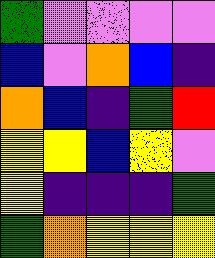[["green", "violet", "violet", "violet", "violet"], ["blue", "violet", "orange", "blue", "indigo"], ["orange", "blue", "indigo", "green", "red"], ["yellow", "yellow", "blue", "yellow", "violet"], ["yellow", "indigo", "indigo", "indigo", "green"], ["green", "orange", "yellow", "yellow", "yellow"]]